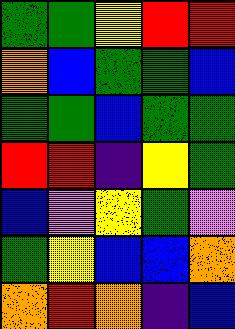[["green", "green", "yellow", "red", "red"], ["orange", "blue", "green", "green", "blue"], ["green", "green", "blue", "green", "green"], ["red", "red", "indigo", "yellow", "green"], ["blue", "violet", "yellow", "green", "violet"], ["green", "yellow", "blue", "blue", "orange"], ["orange", "red", "orange", "indigo", "blue"]]